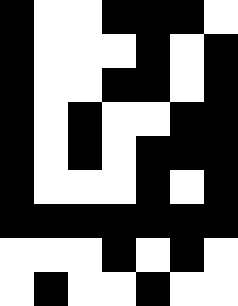[["black", "white", "white", "black", "black", "black", "white"], ["black", "white", "white", "white", "black", "white", "black"], ["black", "white", "white", "black", "black", "white", "black"], ["black", "white", "black", "white", "white", "black", "black"], ["black", "white", "black", "white", "black", "black", "black"], ["black", "white", "white", "white", "black", "white", "black"], ["black", "black", "black", "black", "black", "black", "black"], ["white", "white", "white", "black", "white", "black", "white"], ["white", "black", "white", "white", "black", "white", "white"]]